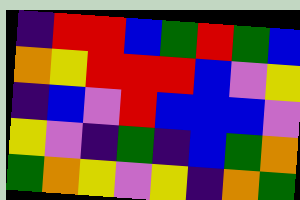[["indigo", "red", "red", "blue", "green", "red", "green", "blue"], ["orange", "yellow", "red", "red", "red", "blue", "violet", "yellow"], ["indigo", "blue", "violet", "red", "blue", "blue", "blue", "violet"], ["yellow", "violet", "indigo", "green", "indigo", "blue", "green", "orange"], ["green", "orange", "yellow", "violet", "yellow", "indigo", "orange", "green"]]